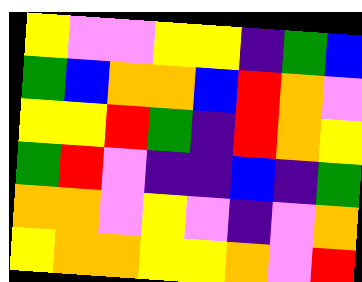[["yellow", "violet", "violet", "yellow", "yellow", "indigo", "green", "blue"], ["green", "blue", "orange", "orange", "blue", "red", "orange", "violet"], ["yellow", "yellow", "red", "green", "indigo", "red", "orange", "yellow"], ["green", "red", "violet", "indigo", "indigo", "blue", "indigo", "green"], ["orange", "orange", "violet", "yellow", "violet", "indigo", "violet", "orange"], ["yellow", "orange", "orange", "yellow", "yellow", "orange", "violet", "red"]]